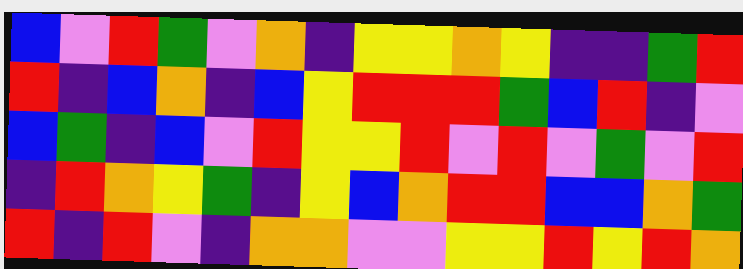[["blue", "violet", "red", "green", "violet", "orange", "indigo", "yellow", "yellow", "orange", "yellow", "indigo", "indigo", "green", "red"], ["red", "indigo", "blue", "orange", "indigo", "blue", "yellow", "red", "red", "red", "green", "blue", "red", "indigo", "violet"], ["blue", "green", "indigo", "blue", "violet", "red", "yellow", "yellow", "red", "violet", "red", "violet", "green", "violet", "red"], ["indigo", "red", "orange", "yellow", "green", "indigo", "yellow", "blue", "orange", "red", "red", "blue", "blue", "orange", "green"], ["red", "indigo", "red", "violet", "indigo", "orange", "orange", "violet", "violet", "yellow", "yellow", "red", "yellow", "red", "orange"]]